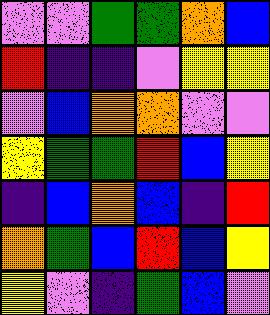[["violet", "violet", "green", "green", "orange", "blue"], ["red", "indigo", "indigo", "violet", "yellow", "yellow"], ["violet", "blue", "orange", "orange", "violet", "violet"], ["yellow", "green", "green", "red", "blue", "yellow"], ["indigo", "blue", "orange", "blue", "indigo", "red"], ["orange", "green", "blue", "red", "blue", "yellow"], ["yellow", "violet", "indigo", "green", "blue", "violet"]]